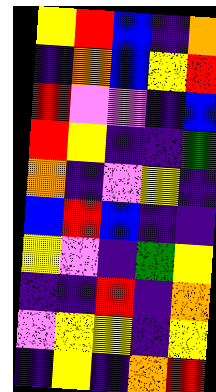[["yellow", "red", "blue", "indigo", "orange"], ["indigo", "orange", "blue", "yellow", "red"], ["red", "violet", "violet", "indigo", "blue"], ["red", "yellow", "indigo", "indigo", "green"], ["orange", "indigo", "violet", "yellow", "indigo"], ["blue", "red", "blue", "indigo", "indigo"], ["yellow", "violet", "indigo", "green", "yellow"], ["indigo", "indigo", "red", "indigo", "orange"], ["violet", "yellow", "yellow", "indigo", "yellow"], ["indigo", "yellow", "indigo", "orange", "red"]]